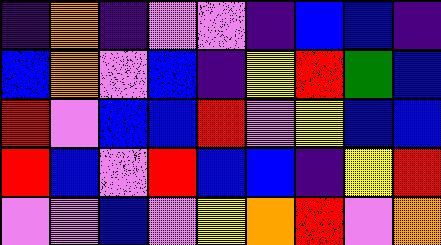[["indigo", "orange", "indigo", "violet", "violet", "indigo", "blue", "blue", "indigo"], ["blue", "orange", "violet", "blue", "indigo", "yellow", "red", "green", "blue"], ["red", "violet", "blue", "blue", "red", "violet", "yellow", "blue", "blue"], ["red", "blue", "violet", "red", "blue", "blue", "indigo", "yellow", "red"], ["violet", "violet", "blue", "violet", "yellow", "orange", "red", "violet", "orange"]]